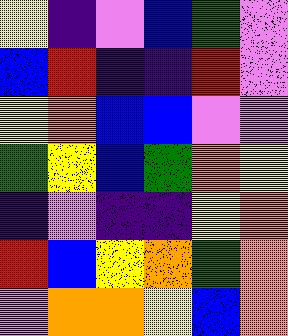[["yellow", "indigo", "violet", "blue", "green", "violet"], ["blue", "red", "indigo", "indigo", "red", "violet"], ["yellow", "orange", "blue", "blue", "violet", "violet"], ["green", "yellow", "blue", "green", "orange", "yellow"], ["indigo", "violet", "indigo", "indigo", "yellow", "orange"], ["red", "blue", "yellow", "orange", "green", "orange"], ["violet", "orange", "orange", "yellow", "blue", "orange"]]